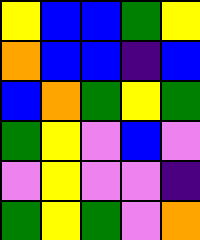[["yellow", "blue", "blue", "green", "yellow"], ["orange", "blue", "blue", "indigo", "blue"], ["blue", "orange", "green", "yellow", "green"], ["green", "yellow", "violet", "blue", "violet"], ["violet", "yellow", "violet", "violet", "indigo"], ["green", "yellow", "green", "violet", "orange"]]